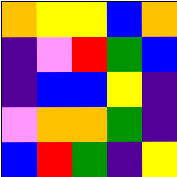[["orange", "yellow", "yellow", "blue", "orange"], ["indigo", "violet", "red", "green", "blue"], ["indigo", "blue", "blue", "yellow", "indigo"], ["violet", "orange", "orange", "green", "indigo"], ["blue", "red", "green", "indigo", "yellow"]]